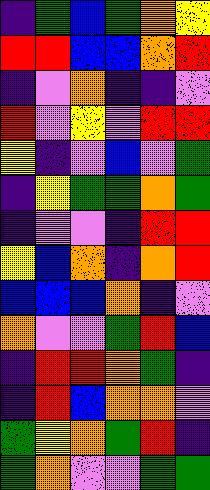[["indigo", "green", "blue", "green", "orange", "yellow"], ["red", "red", "blue", "blue", "orange", "red"], ["indigo", "violet", "orange", "indigo", "indigo", "violet"], ["red", "violet", "yellow", "violet", "red", "red"], ["yellow", "indigo", "violet", "blue", "violet", "green"], ["indigo", "yellow", "green", "green", "orange", "green"], ["indigo", "violet", "violet", "indigo", "red", "red"], ["yellow", "blue", "orange", "indigo", "orange", "red"], ["blue", "blue", "blue", "orange", "indigo", "violet"], ["orange", "violet", "violet", "green", "red", "blue"], ["indigo", "red", "red", "orange", "green", "indigo"], ["indigo", "red", "blue", "orange", "orange", "violet"], ["green", "yellow", "orange", "green", "red", "indigo"], ["green", "orange", "violet", "violet", "green", "green"]]